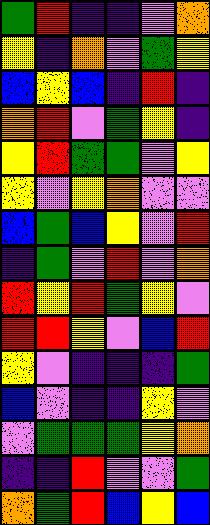[["green", "red", "indigo", "indigo", "violet", "orange"], ["yellow", "indigo", "orange", "violet", "green", "yellow"], ["blue", "yellow", "blue", "indigo", "red", "indigo"], ["orange", "red", "violet", "green", "yellow", "indigo"], ["yellow", "red", "green", "green", "violet", "yellow"], ["yellow", "violet", "yellow", "orange", "violet", "violet"], ["blue", "green", "blue", "yellow", "violet", "red"], ["indigo", "green", "violet", "red", "violet", "orange"], ["red", "yellow", "red", "green", "yellow", "violet"], ["red", "red", "yellow", "violet", "blue", "red"], ["yellow", "violet", "indigo", "indigo", "indigo", "green"], ["blue", "violet", "indigo", "indigo", "yellow", "violet"], ["violet", "green", "green", "green", "yellow", "orange"], ["indigo", "indigo", "red", "violet", "violet", "green"], ["orange", "green", "red", "blue", "yellow", "blue"]]